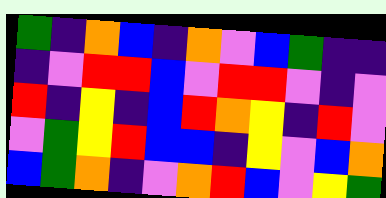[["green", "indigo", "orange", "blue", "indigo", "orange", "violet", "blue", "green", "indigo", "indigo"], ["indigo", "violet", "red", "red", "blue", "violet", "red", "red", "violet", "indigo", "violet"], ["red", "indigo", "yellow", "indigo", "blue", "red", "orange", "yellow", "indigo", "red", "violet"], ["violet", "green", "yellow", "red", "blue", "blue", "indigo", "yellow", "violet", "blue", "orange"], ["blue", "green", "orange", "indigo", "violet", "orange", "red", "blue", "violet", "yellow", "green"]]